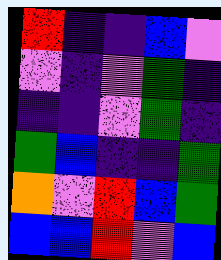[["red", "indigo", "indigo", "blue", "violet"], ["violet", "indigo", "violet", "green", "indigo"], ["indigo", "indigo", "violet", "green", "indigo"], ["green", "blue", "indigo", "indigo", "green"], ["orange", "violet", "red", "blue", "green"], ["blue", "blue", "red", "violet", "blue"]]